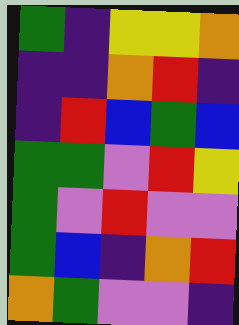[["green", "indigo", "yellow", "yellow", "orange"], ["indigo", "indigo", "orange", "red", "indigo"], ["indigo", "red", "blue", "green", "blue"], ["green", "green", "violet", "red", "yellow"], ["green", "violet", "red", "violet", "violet"], ["green", "blue", "indigo", "orange", "red"], ["orange", "green", "violet", "violet", "indigo"]]